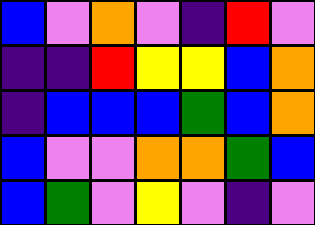[["blue", "violet", "orange", "violet", "indigo", "red", "violet"], ["indigo", "indigo", "red", "yellow", "yellow", "blue", "orange"], ["indigo", "blue", "blue", "blue", "green", "blue", "orange"], ["blue", "violet", "violet", "orange", "orange", "green", "blue"], ["blue", "green", "violet", "yellow", "violet", "indigo", "violet"]]